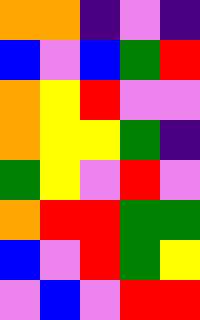[["orange", "orange", "indigo", "violet", "indigo"], ["blue", "violet", "blue", "green", "red"], ["orange", "yellow", "red", "violet", "violet"], ["orange", "yellow", "yellow", "green", "indigo"], ["green", "yellow", "violet", "red", "violet"], ["orange", "red", "red", "green", "green"], ["blue", "violet", "red", "green", "yellow"], ["violet", "blue", "violet", "red", "red"]]